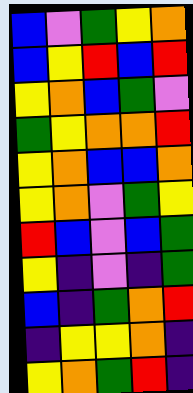[["blue", "violet", "green", "yellow", "orange"], ["blue", "yellow", "red", "blue", "red"], ["yellow", "orange", "blue", "green", "violet"], ["green", "yellow", "orange", "orange", "red"], ["yellow", "orange", "blue", "blue", "orange"], ["yellow", "orange", "violet", "green", "yellow"], ["red", "blue", "violet", "blue", "green"], ["yellow", "indigo", "violet", "indigo", "green"], ["blue", "indigo", "green", "orange", "red"], ["indigo", "yellow", "yellow", "orange", "indigo"], ["yellow", "orange", "green", "red", "indigo"]]